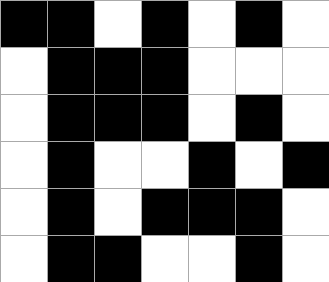[["black", "black", "white", "black", "white", "black", "white"], ["white", "black", "black", "black", "white", "white", "white"], ["white", "black", "black", "black", "white", "black", "white"], ["white", "black", "white", "white", "black", "white", "black"], ["white", "black", "white", "black", "black", "black", "white"], ["white", "black", "black", "white", "white", "black", "white"]]